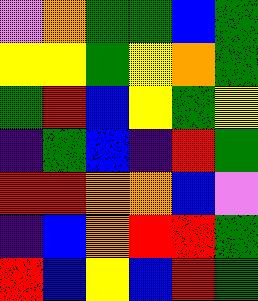[["violet", "orange", "green", "green", "blue", "green"], ["yellow", "yellow", "green", "yellow", "orange", "green"], ["green", "red", "blue", "yellow", "green", "yellow"], ["indigo", "green", "blue", "indigo", "red", "green"], ["red", "red", "orange", "orange", "blue", "violet"], ["indigo", "blue", "orange", "red", "red", "green"], ["red", "blue", "yellow", "blue", "red", "green"]]